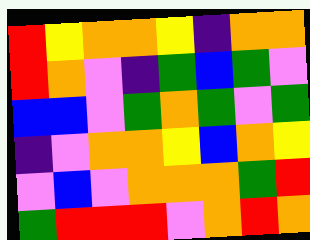[["red", "yellow", "orange", "orange", "yellow", "indigo", "orange", "orange"], ["red", "orange", "violet", "indigo", "green", "blue", "green", "violet"], ["blue", "blue", "violet", "green", "orange", "green", "violet", "green"], ["indigo", "violet", "orange", "orange", "yellow", "blue", "orange", "yellow"], ["violet", "blue", "violet", "orange", "orange", "orange", "green", "red"], ["green", "red", "red", "red", "violet", "orange", "red", "orange"]]